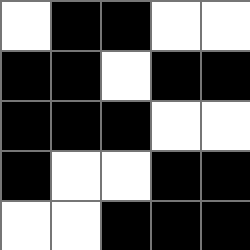[["white", "black", "black", "white", "white"], ["black", "black", "white", "black", "black"], ["black", "black", "black", "white", "white"], ["black", "white", "white", "black", "black"], ["white", "white", "black", "black", "black"]]